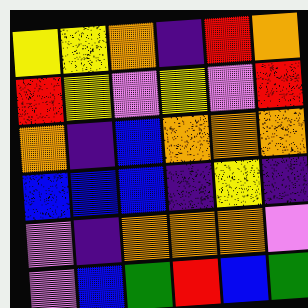[["yellow", "yellow", "orange", "indigo", "red", "orange"], ["red", "yellow", "violet", "yellow", "violet", "red"], ["orange", "indigo", "blue", "orange", "orange", "orange"], ["blue", "blue", "blue", "indigo", "yellow", "indigo"], ["violet", "indigo", "orange", "orange", "orange", "violet"], ["violet", "blue", "green", "red", "blue", "green"]]